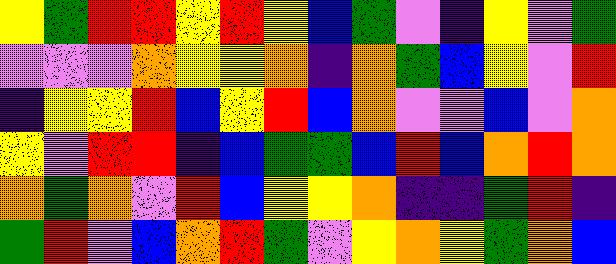[["yellow", "green", "red", "red", "yellow", "red", "yellow", "blue", "green", "violet", "indigo", "yellow", "violet", "green"], ["violet", "violet", "violet", "orange", "yellow", "yellow", "orange", "indigo", "orange", "green", "blue", "yellow", "violet", "red"], ["indigo", "yellow", "yellow", "red", "blue", "yellow", "red", "blue", "orange", "violet", "violet", "blue", "violet", "orange"], ["yellow", "violet", "red", "red", "indigo", "blue", "green", "green", "blue", "red", "blue", "orange", "red", "orange"], ["orange", "green", "orange", "violet", "red", "blue", "yellow", "yellow", "orange", "indigo", "indigo", "green", "red", "indigo"], ["green", "red", "violet", "blue", "orange", "red", "green", "violet", "yellow", "orange", "yellow", "green", "orange", "blue"]]